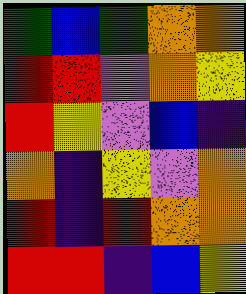[["green", "blue", "green", "orange", "orange"], ["red", "red", "violet", "orange", "yellow"], ["red", "yellow", "violet", "blue", "indigo"], ["orange", "indigo", "yellow", "violet", "orange"], ["red", "indigo", "red", "orange", "orange"], ["red", "red", "indigo", "blue", "yellow"]]